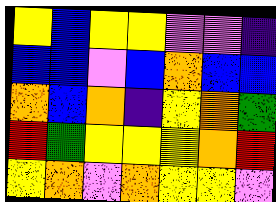[["yellow", "blue", "yellow", "yellow", "violet", "violet", "indigo"], ["blue", "blue", "violet", "blue", "orange", "blue", "blue"], ["orange", "blue", "orange", "indigo", "yellow", "orange", "green"], ["red", "green", "yellow", "yellow", "yellow", "orange", "red"], ["yellow", "orange", "violet", "orange", "yellow", "yellow", "violet"]]